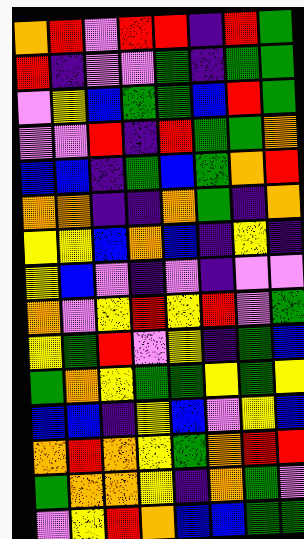[["orange", "red", "violet", "red", "red", "indigo", "red", "green"], ["red", "indigo", "violet", "violet", "green", "indigo", "green", "green"], ["violet", "yellow", "blue", "green", "green", "blue", "red", "green"], ["violet", "violet", "red", "indigo", "red", "green", "green", "orange"], ["blue", "blue", "indigo", "green", "blue", "green", "orange", "red"], ["orange", "orange", "indigo", "indigo", "orange", "green", "indigo", "orange"], ["yellow", "yellow", "blue", "orange", "blue", "indigo", "yellow", "indigo"], ["yellow", "blue", "violet", "indigo", "violet", "indigo", "violet", "violet"], ["orange", "violet", "yellow", "red", "yellow", "red", "violet", "green"], ["yellow", "green", "red", "violet", "yellow", "indigo", "green", "blue"], ["green", "orange", "yellow", "green", "green", "yellow", "green", "yellow"], ["blue", "blue", "indigo", "yellow", "blue", "violet", "yellow", "blue"], ["orange", "red", "orange", "yellow", "green", "orange", "red", "red"], ["green", "orange", "orange", "yellow", "indigo", "orange", "green", "violet"], ["violet", "yellow", "red", "orange", "blue", "blue", "green", "green"]]